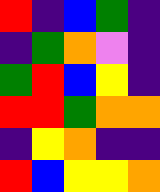[["red", "indigo", "blue", "green", "indigo"], ["indigo", "green", "orange", "violet", "indigo"], ["green", "red", "blue", "yellow", "indigo"], ["red", "red", "green", "orange", "orange"], ["indigo", "yellow", "orange", "indigo", "indigo"], ["red", "blue", "yellow", "yellow", "orange"]]